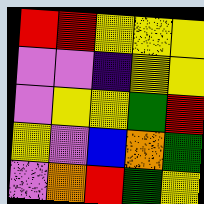[["red", "red", "yellow", "yellow", "yellow"], ["violet", "violet", "indigo", "yellow", "yellow"], ["violet", "yellow", "yellow", "green", "red"], ["yellow", "violet", "blue", "orange", "green"], ["violet", "orange", "red", "green", "yellow"]]